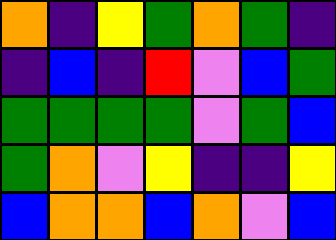[["orange", "indigo", "yellow", "green", "orange", "green", "indigo"], ["indigo", "blue", "indigo", "red", "violet", "blue", "green"], ["green", "green", "green", "green", "violet", "green", "blue"], ["green", "orange", "violet", "yellow", "indigo", "indigo", "yellow"], ["blue", "orange", "orange", "blue", "orange", "violet", "blue"]]